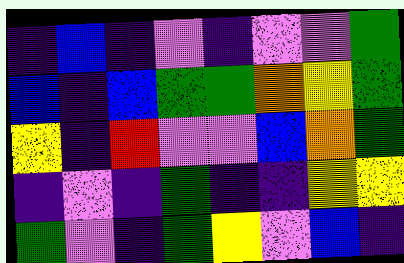[["indigo", "blue", "indigo", "violet", "indigo", "violet", "violet", "green"], ["blue", "indigo", "blue", "green", "green", "orange", "yellow", "green"], ["yellow", "indigo", "red", "violet", "violet", "blue", "orange", "green"], ["indigo", "violet", "indigo", "green", "indigo", "indigo", "yellow", "yellow"], ["green", "violet", "indigo", "green", "yellow", "violet", "blue", "indigo"]]